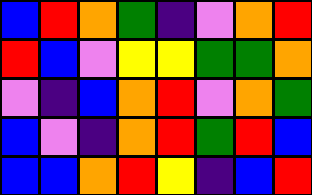[["blue", "red", "orange", "green", "indigo", "violet", "orange", "red"], ["red", "blue", "violet", "yellow", "yellow", "green", "green", "orange"], ["violet", "indigo", "blue", "orange", "red", "violet", "orange", "green"], ["blue", "violet", "indigo", "orange", "red", "green", "red", "blue"], ["blue", "blue", "orange", "red", "yellow", "indigo", "blue", "red"]]